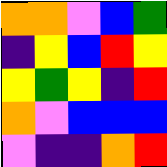[["orange", "orange", "violet", "blue", "green"], ["indigo", "yellow", "blue", "red", "yellow"], ["yellow", "green", "yellow", "indigo", "red"], ["orange", "violet", "blue", "blue", "blue"], ["violet", "indigo", "indigo", "orange", "red"]]